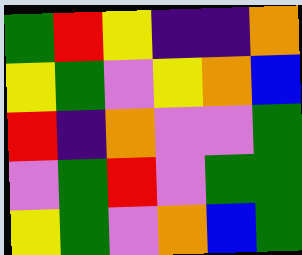[["green", "red", "yellow", "indigo", "indigo", "orange"], ["yellow", "green", "violet", "yellow", "orange", "blue"], ["red", "indigo", "orange", "violet", "violet", "green"], ["violet", "green", "red", "violet", "green", "green"], ["yellow", "green", "violet", "orange", "blue", "green"]]